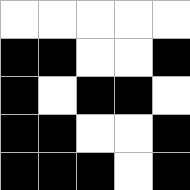[["white", "white", "white", "white", "white"], ["black", "black", "white", "white", "black"], ["black", "white", "black", "black", "white"], ["black", "black", "white", "white", "black"], ["black", "black", "black", "white", "black"]]